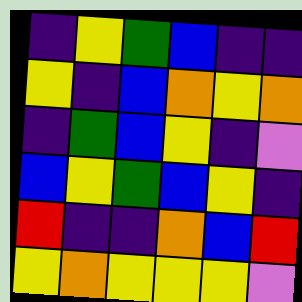[["indigo", "yellow", "green", "blue", "indigo", "indigo"], ["yellow", "indigo", "blue", "orange", "yellow", "orange"], ["indigo", "green", "blue", "yellow", "indigo", "violet"], ["blue", "yellow", "green", "blue", "yellow", "indigo"], ["red", "indigo", "indigo", "orange", "blue", "red"], ["yellow", "orange", "yellow", "yellow", "yellow", "violet"]]